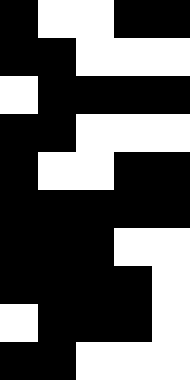[["black", "white", "white", "black", "black"], ["black", "black", "white", "white", "white"], ["white", "black", "black", "black", "black"], ["black", "black", "white", "white", "white"], ["black", "white", "white", "black", "black"], ["black", "black", "black", "black", "black"], ["black", "black", "black", "white", "white"], ["black", "black", "black", "black", "white"], ["white", "black", "black", "black", "white"], ["black", "black", "white", "white", "white"]]